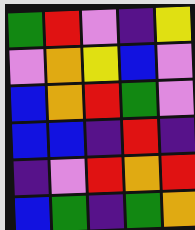[["green", "red", "violet", "indigo", "yellow"], ["violet", "orange", "yellow", "blue", "violet"], ["blue", "orange", "red", "green", "violet"], ["blue", "blue", "indigo", "red", "indigo"], ["indigo", "violet", "red", "orange", "red"], ["blue", "green", "indigo", "green", "orange"]]